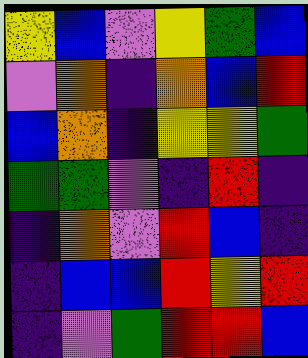[["yellow", "blue", "violet", "yellow", "green", "blue"], ["violet", "orange", "indigo", "orange", "blue", "red"], ["blue", "orange", "indigo", "yellow", "yellow", "green"], ["green", "green", "violet", "indigo", "red", "indigo"], ["indigo", "orange", "violet", "red", "blue", "indigo"], ["indigo", "blue", "blue", "red", "yellow", "red"], ["indigo", "violet", "green", "red", "red", "blue"]]